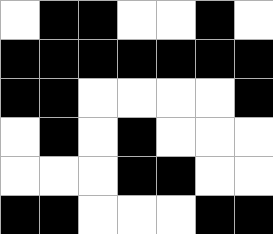[["white", "black", "black", "white", "white", "black", "white"], ["black", "black", "black", "black", "black", "black", "black"], ["black", "black", "white", "white", "white", "white", "black"], ["white", "black", "white", "black", "white", "white", "white"], ["white", "white", "white", "black", "black", "white", "white"], ["black", "black", "white", "white", "white", "black", "black"]]